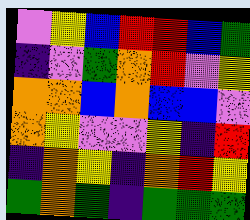[["violet", "yellow", "blue", "red", "red", "blue", "green"], ["indigo", "violet", "green", "orange", "red", "violet", "yellow"], ["orange", "orange", "blue", "orange", "blue", "blue", "violet"], ["orange", "yellow", "violet", "violet", "yellow", "indigo", "red"], ["indigo", "orange", "yellow", "indigo", "orange", "red", "yellow"], ["green", "orange", "green", "indigo", "green", "green", "green"]]